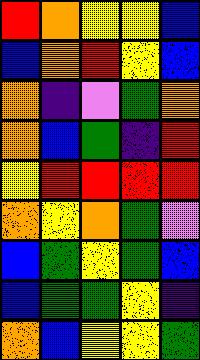[["red", "orange", "yellow", "yellow", "blue"], ["blue", "orange", "red", "yellow", "blue"], ["orange", "indigo", "violet", "green", "orange"], ["orange", "blue", "green", "indigo", "red"], ["yellow", "red", "red", "red", "red"], ["orange", "yellow", "orange", "green", "violet"], ["blue", "green", "yellow", "green", "blue"], ["blue", "green", "green", "yellow", "indigo"], ["orange", "blue", "yellow", "yellow", "green"]]